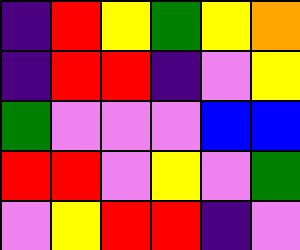[["indigo", "red", "yellow", "green", "yellow", "orange"], ["indigo", "red", "red", "indigo", "violet", "yellow"], ["green", "violet", "violet", "violet", "blue", "blue"], ["red", "red", "violet", "yellow", "violet", "green"], ["violet", "yellow", "red", "red", "indigo", "violet"]]